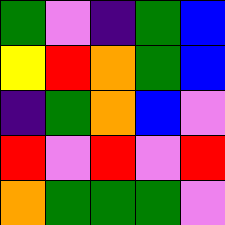[["green", "violet", "indigo", "green", "blue"], ["yellow", "red", "orange", "green", "blue"], ["indigo", "green", "orange", "blue", "violet"], ["red", "violet", "red", "violet", "red"], ["orange", "green", "green", "green", "violet"]]